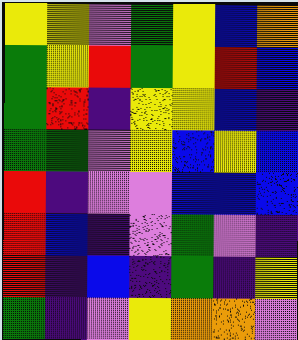[["yellow", "yellow", "violet", "green", "yellow", "blue", "orange"], ["green", "yellow", "red", "green", "yellow", "red", "blue"], ["green", "red", "indigo", "yellow", "yellow", "blue", "indigo"], ["green", "green", "violet", "yellow", "blue", "yellow", "blue"], ["red", "indigo", "violet", "violet", "blue", "blue", "blue"], ["red", "blue", "indigo", "violet", "green", "violet", "indigo"], ["red", "indigo", "blue", "indigo", "green", "indigo", "yellow"], ["green", "indigo", "violet", "yellow", "orange", "orange", "violet"]]